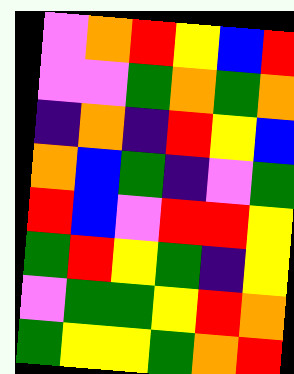[["violet", "orange", "red", "yellow", "blue", "red"], ["violet", "violet", "green", "orange", "green", "orange"], ["indigo", "orange", "indigo", "red", "yellow", "blue"], ["orange", "blue", "green", "indigo", "violet", "green"], ["red", "blue", "violet", "red", "red", "yellow"], ["green", "red", "yellow", "green", "indigo", "yellow"], ["violet", "green", "green", "yellow", "red", "orange"], ["green", "yellow", "yellow", "green", "orange", "red"]]